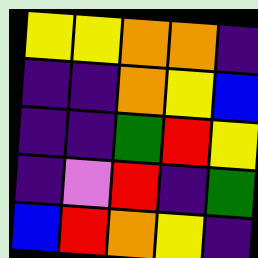[["yellow", "yellow", "orange", "orange", "indigo"], ["indigo", "indigo", "orange", "yellow", "blue"], ["indigo", "indigo", "green", "red", "yellow"], ["indigo", "violet", "red", "indigo", "green"], ["blue", "red", "orange", "yellow", "indigo"]]